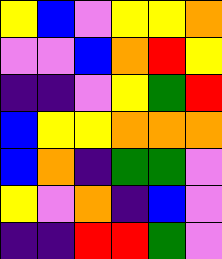[["yellow", "blue", "violet", "yellow", "yellow", "orange"], ["violet", "violet", "blue", "orange", "red", "yellow"], ["indigo", "indigo", "violet", "yellow", "green", "red"], ["blue", "yellow", "yellow", "orange", "orange", "orange"], ["blue", "orange", "indigo", "green", "green", "violet"], ["yellow", "violet", "orange", "indigo", "blue", "violet"], ["indigo", "indigo", "red", "red", "green", "violet"]]